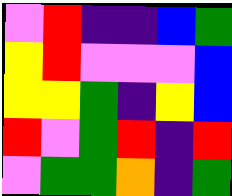[["violet", "red", "indigo", "indigo", "blue", "green"], ["yellow", "red", "violet", "violet", "violet", "blue"], ["yellow", "yellow", "green", "indigo", "yellow", "blue"], ["red", "violet", "green", "red", "indigo", "red"], ["violet", "green", "green", "orange", "indigo", "green"]]